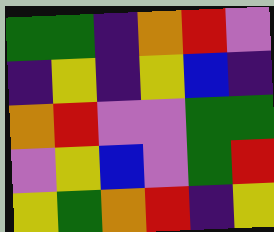[["green", "green", "indigo", "orange", "red", "violet"], ["indigo", "yellow", "indigo", "yellow", "blue", "indigo"], ["orange", "red", "violet", "violet", "green", "green"], ["violet", "yellow", "blue", "violet", "green", "red"], ["yellow", "green", "orange", "red", "indigo", "yellow"]]